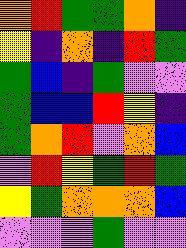[["orange", "red", "green", "green", "orange", "indigo"], ["yellow", "indigo", "orange", "indigo", "red", "green"], ["green", "blue", "indigo", "green", "violet", "violet"], ["green", "blue", "blue", "red", "yellow", "indigo"], ["green", "orange", "red", "violet", "orange", "blue"], ["violet", "red", "yellow", "green", "red", "green"], ["yellow", "green", "orange", "orange", "orange", "blue"], ["violet", "violet", "violet", "green", "violet", "violet"]]